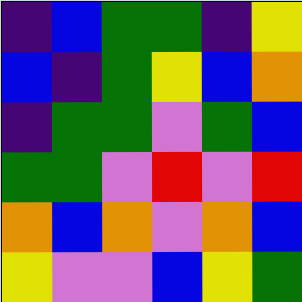[["indigo", "blue", "green", "green", "indigo", "yellow"], ["blue", "indigo", "green", "yellow", "blue", "orange"], ["indigo", "green", "green", "violet", "green", "blue"], ["green", "green", "violet", "red", "violet", "red"], ["orange", "blue", "orange", "violet", "orange", "blue"], ["yellow", "violet", "violet", "blue", "yellow", "green"]]